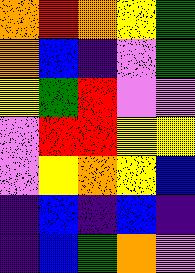[["orange", "red", "orange", "yellow", "green"], ["orange", "blue", "indigo", "violet", "green"], ["yellow", "green", "red", "violet", "violet"], ["violet", "red", "red", "yellow", "yellow"], ["violet", "yellow", "orange", "yellow", "blue"], ["indigo", "blue", "indigo", "blue", "indigo"], ["indigo", "blue", "green", "orange", "violet"]]